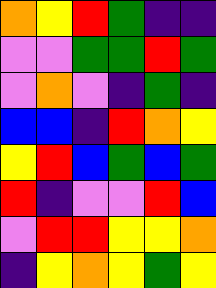[["orange", "yellow", "red", "green", "indigo", "indigo"], ["violet", "violet", "green", "green", "red", "green"], ["violet", "orange", "violet", "indigo", "green", "indigo"], ["blue", "blue", "indigo", "red", "orange", "yellow"], ["yellow", "red", "blue", "green", "blue", "green"], ["red", "indigo", "violet", "violet", "red", "blue"], ["violet", "red", "red", "yellow", "yellow", "orange"], ["indigo", "yellow", "orange", "yellow", "green", "yellow"]]